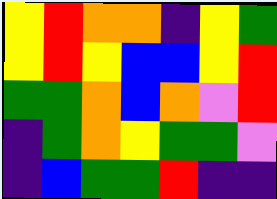[["yellow", "red", "orange", "orange", "indigo", "yellow", "green"], ["yellow", "red", "yellow", "blue", "blue", "yellow", "red"], ["green", "green", "orange", "blue", "orange", "violet", "red"], ["indigo", "green", "orange", "yellow", "green", "green", "violet"], ["indigo", "blue", "green", "green", "red", "indigo", "indigo"]]